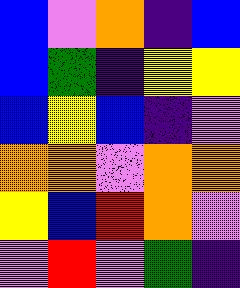[["blue", "violet", "orange", "indigo", "blue"], ["blue", "green", "indigo", "yellow", "yellow"], ["blue", "yellow", "blue", "indigo", "violet"], ["orange", "orange", "violet", "orange", "orange"], ["yellow", "blue", "red", "orange", "violet"], ["violet", "red", "violet", "green", "indigo"]]